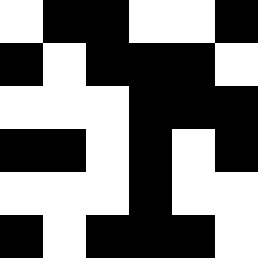[["white", "black", "black", "white", "white", "black"], ["black", "white", "black", "black", "black", "white"], ["white", "white", "white", "black", "black", "black"], ["black", "black", "white", "black", "white", "black"], ["white", "white", "white", "black", "white", "white"], ["black", "white", "black", "black", "black", "white"]]